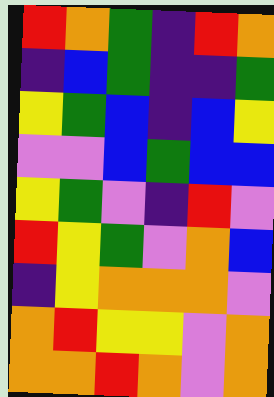[["red", "orange", "green", "indigo", "red", "orange"], ["indigo", "blue", "green", "indigo", "indigo", "green"], ["yellow", "green", "blue", "indigo", "blue", "yellow"], ["violet", "violet", "blue", "green", "blue", "blue"], ["yellow", "green", "violet", "indigo", "red", "violet"], ["red", "yellow", "green", "violet", "orange", "blue"], ["indigo", "yellow", "orange", "orange", "orange", "violet"], ["orange", "red", "yellow", "yellow", "violet", "orange"], ["orange", "orange", "red", "orange", "violet", "orange"]]